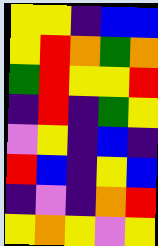[["yellow", "yellow", "indigo", "blue", "blue"], ["yellow", "red", "orange", "green", "orange"], ["green", "red", "yellow", "yellow", "red"], ["indigo", "red", "indigo", "green", "yellow"], ["violet", "yellow", "indigo", "blue", "indigo"], ["red", "blue", "indigo", "yellow", "blue"], ["indigo", "violet", "indigo", "orange", "red"], ["yellow", "orange", "yellow", "violet", "yellow"]]